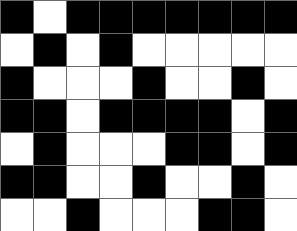[["black", "white", "black", "black", "black", "black", "black", "black", "black"], ["white", "black", "white", "black", "white", "white", "white", "white", "white"], ["black", "white", "white", "white", "black", "white", "white", "black", "white"], ["black", "black", "white", "black", "black", "black", "black", "white", "black"], ["white", "black", "white", "white", "white", "black", "black", "white", "black"], ["black", "black", "white", "white", "black", "white", "white", "black", "white"], ["white", "white", "black", "white", "white", "white", "black", "black", "white"]]